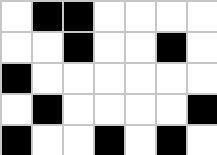[["white", "black", "black", "white", "white", "white", "white"], ["white", "white", "black", "white", "white", "black", "white"], ["black", "white", "white", "white", "white", "white", "white"], ["white", "black", "white", "white", "white", "white", "black"], ["black", "white", "white", "black", "white", "black", "white"]]